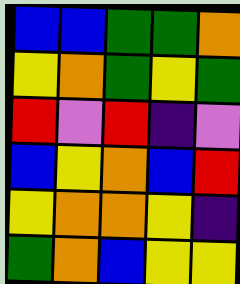[["blue", "blue", "green", "green", "orange"], ["yellow", "orange", "green", "yellow", "green"], ["red", "violet", "red", "indigo", "violet"], ["blue", "yellow", "orange", "blue", "red"], ["yellow", "orange", "orange", "yellow", "indigo"], ["green", "orange", "blue", "yellow", "yellow"]]